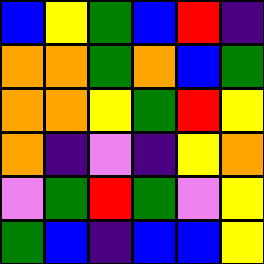[["blue", "yellow", "green", "blue", "red", "indigo"], ["orange", "orange", "green", "orange", "blue", "green"], ["orange", "orange", "yellow", "green", "red", "yellow"], ["orange", "indigo", "violet", "indigo", "yellow", "orange"], ["violet", "green", "red", "green", "violet", "yellow"], ["green", "blue", "indigo", "blue", "blue", "yellow"]]